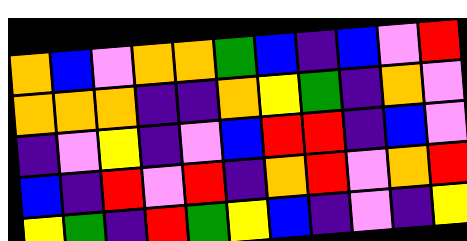[["orange", "blue", "violet", "orange", "orange", "green", "blue", "indigo", "blue", "violet", "red"], ["orange", "orange", "orange", "indigo", "indigo", "orange", "yellow", "green", "indigo", "orange", "violet"], ["indigo", "violet", "yellow", "indigo", "violet", "blue", "red", "red", "indigo", "blue", "violet"], ["blue", "indigo", "red", "violet", "red", "indigo", "orange", "red", "violet", "orange", "red"], ["yellow", "green", "indigo", "red", "green", "yellow", "blue", "indigo", "violet", "indigo", "yellow"]]